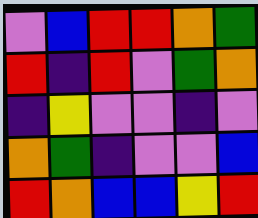[["violet", "blue", "red", "red", "orange", "green"], ["red", "indigo", "red", "violet", "green", "orange"], ["indigo", "yellow", "violet", "violet", "indigo", "violet"], ["orange", "green", "indigo", "violet", "violet", "blue"], ["red", "orange", "blue", "blue", "yellow", "red"]]